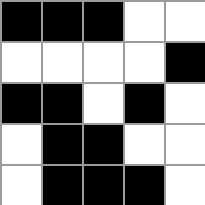[["black", "black", "black", "white", "white"], ["white", "white", "white", "white", "black"], ["black", "black", "white", "black", "white"], ["white", "black", "black", "white", "white"], ["white", "black", "black", "black", "white"]]